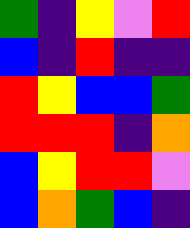[["green", "indigo", "yellow", "violet", "red"], ["blue", "indigo", "red", "indigo", "indigo"], ["red", "yellow", "blue", "blue", "green"], ["red", "red", "red", "indigo", "orange"], ["blue", "yellow", "red", "red", "violet"], ["blue", "orange", "green", "blue", "indigo"]]